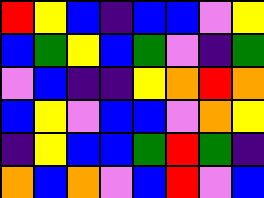[["red", "yellow", "blue", "indigo", "blue", "blue", "violet", "yellow"], ["blue", "green", "yellow", "blue", "green", "violet", "indigo", "green"], ["violet", "blue", "indigo", "indigo", "yellow", "orange", "red", "orange"], ["blue", "yellow", "violet", "blue", "blue", "violet", "orange", "yellow"], ["indigo", "yellow", "blue", "blue", "green", "red", "green", "indigo"], ["orange", "blue", "orange", "violet", "blue", "red", "violet", "blue"]]